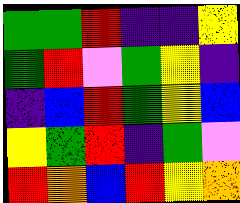[["green", "green", "red", "indigo", "indigo", "yellow"], ["green", "red", "violet", "green", "yellow", "indigo"], ["indigo", "blue", "red", "green", "yellow", "blue"], ["yellow", "green", "red", "indigo", "green", "violet"], ["red", "orange", "blue", "red", "yellow", "orange"]]